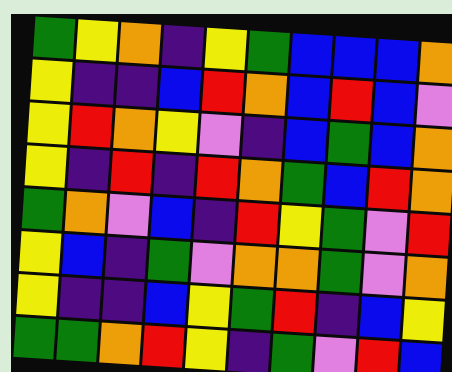[["green", "yellow", "orange", "indigo", "yellow", "green", "blue", "blue", "blue", "orange"], ["yellow", "indigo", "indigo", "blue", "red", "orange", "blue", "red", "blue", "violet"], ["yellow", "red", "orange", "yellow", "violet", "indigo", "blue", "green", "blue", "orange"], ["yellow", "indigo", "red", "indigo", "red", "orange", "green", "blue", "red", "orange"], ["green", "orange", "violet", "blue", "indigo", "red", "yellow", "green", "violet", "red"], ["yellow", "blue", "indigo", "green", "violet", "orange", "orange", "green", "violet", "orange"], ["yellow", "indigo", "indigo", "blue", "yellow", "green", "red", "indigo", "blue", "yellow"], ["green", "green", "orange", "red", "yellow", "indigo", "green", "violet", "red", "blue"]]